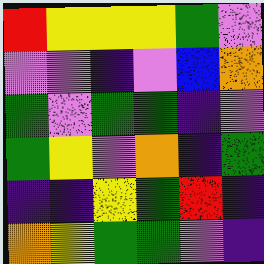[["red", "yellow", "yellow", "yellow", "green", "violet"], ["violet", "violet", "indigo", "violet", "blue", "orange"], ["green", "violet", "green", "green", "indigo", "violet"], ["green", "yellow", "violet", "orange", "indigo", "green"], ["indigo", "indigo", "yellow", "green", "red", "indigo"], ["orange", "yellow", "green", "green", "violet", "indigo"]]